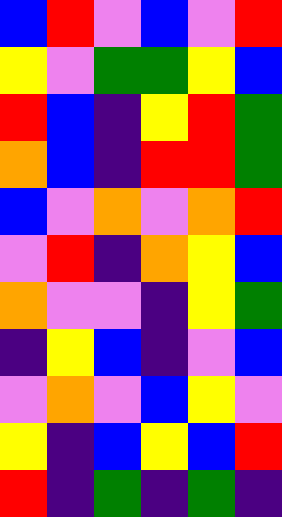[["blue", "red", "violet", "blue", "violet", "red"], ["yellow", "violet", "green", "green", "yellow", "blue"], ["red", "blue", "indigo", "yellow", "red", "green"], ["orange", "blue", "indigo", "red", "red", "green"], ["blue", "violet", "orange", "violet", "orange", "red"], ["violet", "red", "indigo", "orange", "yellow", "blue"], ["orange", "violet", "violet", "indigo", "yellow", "green"], ["indigo", "yellow", "blue", "indigo", "violet", "blue"], ["violet", "orange", "violet", "blue", "yellow", "violet"], ["yellow", "indigo", "blue", "yellow", "blue", "red"], ["red", "indigo", "green", "indigo", "green", "indigo"]]